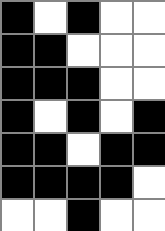[["black", "white", "black", "white", "white"], ["black", "black", "white", "white", "white"], ["black", "black", "black", "white", "white"], ["black", "white", "black", "white", "black"], ["black", "black", "white", "black", "black"], ["black", "black", "black", "black", "white"], ["white", "white", "black", "white", "white"]]